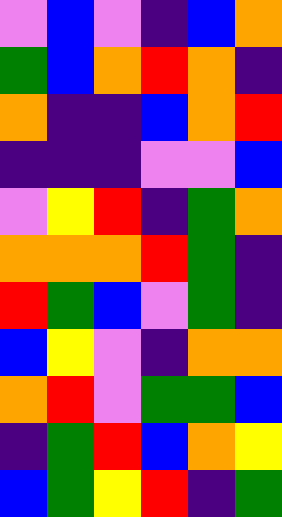[["violet", "blue", "violet", "indigo", "blue", "orange"], ["green", "blue", "orange", "red", "orange", "indigo"], ["orange", "indigo", "indigo", "blue", "orange", "red"], ["indigo", "indigo", "indigo", "violet", "violet", "blue"], ["violet", "yellow", "red", "indigo", "green", "orange"], ["orange", "orange", "orange", "red", "green", "indigo"], ["red", "green", "blue", "violet", "green", "indigo"], ["blue", "yellow", "violet", "indigo", "orange", "orange"], ["orange", "red", "violet", "green", "green", "blue"], ["indigo", "green", "red", "blue", "orange", "yellow"], ["blue", "green", "yellow", "red", "indigo", "green"]]